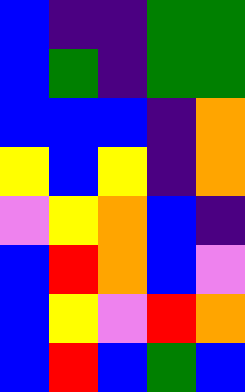[["blue", "indigo", "indigo", "green", "green"], ["blue", "green", "indigo", "green", "green"], ["blue", "blue", "blue", "indigo", "orange"], ["yellow", "blue", "yellow", "indigo", "orange"], ["violet", "yellow", "orange", "blue", "indigo"], ["blue", "red", "orange", "blue", "violet"], ["blue", "yellow", "violet", "red", "orange"], ["blue", "red", "blue", "green", "blue"]]